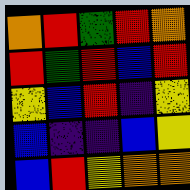[["orange", "red", "green", "red", "orange"], ["red", "green", "red", "blue", "red"], ["yellow", "blue", "red", "indigo", "yellow"], ["blue", "indigo", "indigo", "blue", "yellow"], ["blue", "red", "yellow", "orange", "orange"]]